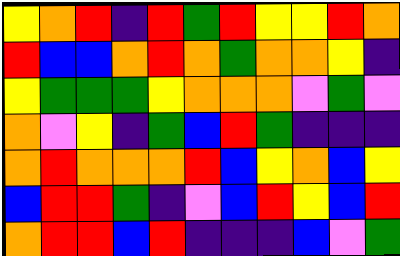[["yellow", "orange", "red", "indigo", "red", "green", "red", "yellow", "yellow", "red", "orange"], ["red", "blue", "blue", "orange", "red", "orange", "green", "orange", "orange", "yellow", "indigo"], ["yellow", "green", "green", "green", "yellow", "orange", "orange", "orange", "violet", "green", "violet"], ["orange", "violet", "yellow", "indigo", "green", "blue", "red", "green", "indigo", "indigo", "indigo"], ["orange", "red", "orange", "orange", "orange", "red", "blue", "yellow", "orange", "blue", "yellow"], ["blue", "red", "red", "green", "indigo", "violet", "blue", "red", "yellow", "blue", "red"], ["orange", "red", "red", "blue", "red", "indigo", "indigo", "indigo", "blue", "violet", "green"]]